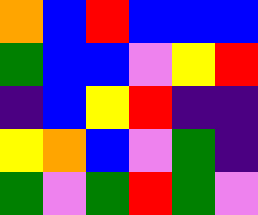[["orange", "blue", "red", "blue", "blue", "blue"], ["green", "blue", "blue", "violet", "yellow", "red"], ["indigo", "blue", "yellow", "red", "indigo", "indigo"], ["yellow", "orange", "blue", "violet", "green", "indigo"], ["green", "violet", "green", "red", "green", "violet"]]